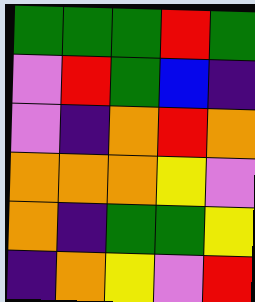[["green", "green", "green", "red", "green"], ["violet", "red", "green", "blue", "indigo"], ["violet", "indigo", "orange", "red", "orange"], ["orange", "orange", "orange", "yellow", "violet"], ["orange", "indigo", "green", "green", "yellow"], ["indigo", "orange", "yellow", "violet", "red"]]